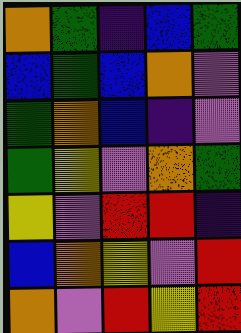[["orange", "green", "indigo", "blue", "green"], ["blue", "green", "blue", "orange", "violet"], ["green", "orange", "blue", "indigo", "violet"], ["green", "yellow", "violet", "orange", "green"], ["yellow", "violet", "red", "red", "indigo"], ["blue", "orange", "yellow", "violet", "red"], ["orange", "violet", "red", "yellow", "red"]]